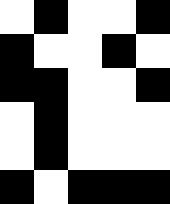[["white", "black", "white", "white", "black"], ["black", "white", "white", "black", "white"], ["black", "black", "white", "white", "black"], ["white", "black", "white", "white", "white"], ["white", "black", "white", "white", "white"], ["black", "white", "black", "black", "black"]]